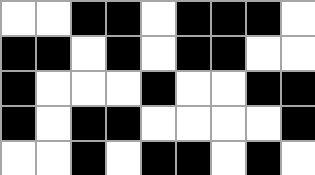[["white", "white", "black", "black", "white", "black", "black", "black", "white"], ["black", "black", "white", "black", "white", "black", "black", "white", "white"], ["black", "white", "white", "white", "black", "white", "white", "black", "black"], ["black", "white", "black", "black", "white", "white", "white", "white", "black"], ["white", "white", "black", "white", "black", "black", "white", "black", "white"]]